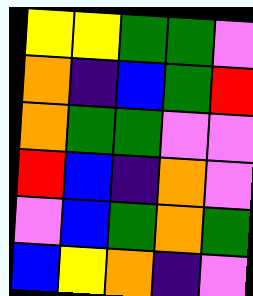[["yellow", "yellow", "green", "green", "violet"], ["orange", "indigo", "blue", "green", "red"], ["orange", "green", "green", "violet", "violet"], ["red", "blue", "indigo", "orange", "violet"], ["violet", "blue", "green", "orange", "green"], ["blue", "yellow", "orange", "indigo", "violet"]]